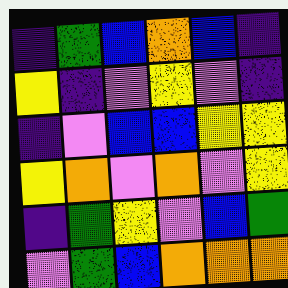[["indigo", "green", "blue", "orange", "blue", "indigo"], ["yellow", "indigo", "violet", "yellow", "violet", "indigo"], ["indigo", "violet", "blue", "blue", "yellow", "yellow"], ["yellow", "orange", "violet", "orange", "violet", "yellow"], ["indigo", "green", "yellow", "violet", "blue", "green"], ["violet", "green", "blue", "orange", "orange", "orange"]]